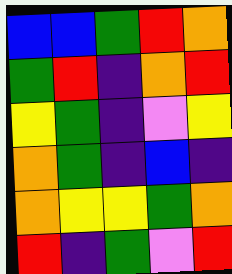[["blue", "blue", "green", "red", "orange"], ["green", "red", "indigo", "orange", "red"], ["yellow", "green", "indigo", "violet", "yellow"], ["orange", "green", "indigo", "blue", "indigo"], ["orange", "yellow", "yellow", "green", "orange"], ["red", "indigo", "green", "violet", "red"]]